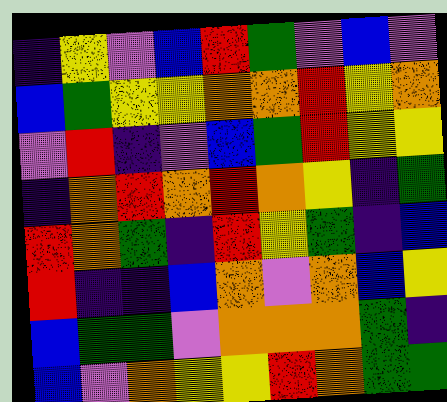[["indigo", "yellow", "violet", "blue", "red", "green", "violet", "blue", "violet"], ["blue", "green", "yellow", "yellow", "orange", "orange", "red", "yellow", "orange"], ["violet", "red", "indigo", "violet", "blue", "green", "red", "yellow", "yellow"], ["indigo", "orange", "red", "orange", "red", "orange", "yellow", "indigo", "green"], ["red", "orange", "green", "indigo", "red", "yellow", "green", "indigo", "blue"], ["red", "indigo", "indigo", "blue", "orange", "violet", "orange", "blue", "yellow"], ["blue", "green", "green", "violet", "orange", "orange", "orange", "green", "indigo"], ["blue", "violet", "orange", "yellow", "yellow", "red", "orange", "green", "green"]]